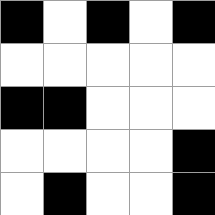[["black", "white", "black", "white", "black"], ["white", "white", "white", "white", "white"], ["black", "black", "white", "white", "white"], ["white", "white", "white", "white", "black"], ["white", "black", "white", "white", "black"]]